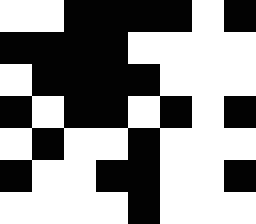[["white", "white", "black", "black", "black", "black", "white", "black"], ["black", "black", "black", "black", "white", "white", "white", "white"], ["white", "black", "black", "black", "black", "white", "white", "white"], ["black", "white", "black", "black", "white", "black", "white", "black"], ["white", "black", "white", "white", "black", "white", "white", "white"], ["black", "white", "white", "black", "black", "white", "white", "black"], ["white", "white", "white", "white", "black", "white", "white", "white"]]